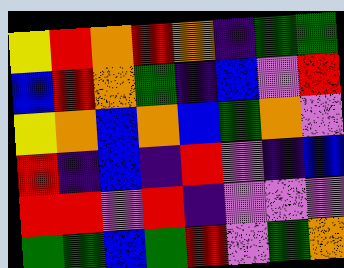[["yellow", "red", "orange", "red", "orange", "indigo", "green", "green"], ["blue", "red", "orange", "green", "indigo", "blue", "violet", "red"], ["yellow", "orange", "blue", "orange", "blue", "green", "orange", "violet"], ["red", "indigo", "blue", "indigo", "red", "violet", "indigo", "blue"], ["red", "red", "violet", "red", "indigo", "violet", "violet", "violet"], ["green", "green", "blue", "green", "red", "violet", "green", "orange"]]